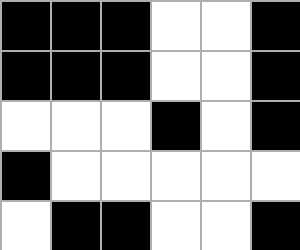[["black", "black", "black", "white", "white", "black"], ["black", "black", "black", "white", "white", "black"], ["white", "white", "white", "black", "white", "black"], ["black", "white", "white", "white", "white", "white"], ["white", "black", "black", "white", "white", "black"]]